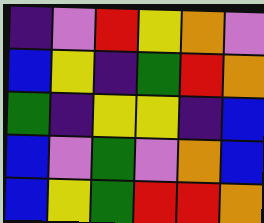[["indigo", "violet", "red", "yellow", "orange", "violet"], ["blue", "yellow", "indigo", "green", "red", "orange"], ["green", "indigo", "yellow", "yellow", "indigo", "blue"], ["blue", "violet", "green", "violet", "orange", "blue"], ["blue", "yellow", "green", "red", "red", "orange"]]